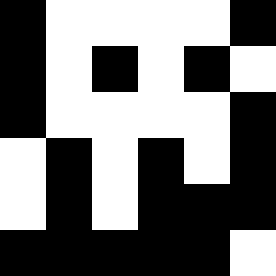[["black", "white", "white", "white", "white", "black"], ["black", "white", "black", "white", "black", "white"], ["black", "white", "white", "white", "white", "black"], ["white", "black", "white", "black", "white", "black"], ["white", "black", "white", "black", "black", "black"], ["black", "black", "black", "black", "black", "white"]]